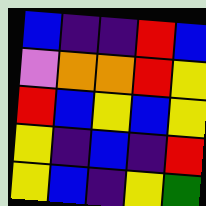[["blue", "indigo", "indigo", "red", "blue"], ["violet", "orange", "orange", "red", "yellow"], ["red", "blue", "yellow", "blue", "yellow"], ["yellow", "indigo", "blue", "indigo", "red"], ["yellow", "blue", "indigo", "yellow", "green"]]